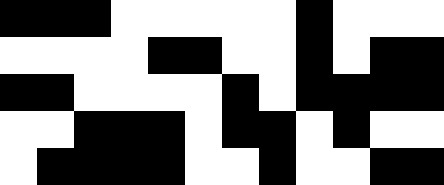[["black", "black", "black", "white", "white", "white", "white", "white", "black", "white", "white", "white"], ["white", "white", "white", "white", "black", "black", "white", "white", "black", "white", "black", "black"], ["black", "black", "white", "white", "white", "white", "black", "white", "black", "black", "black", "black"], ["white", "white", "black", "black", "black", "white", "black", "black", "white", "black", "white", "white"], ["white", "black", "black", "black", "black", "white", "white", "black", "white", "white", "black", "black"]]